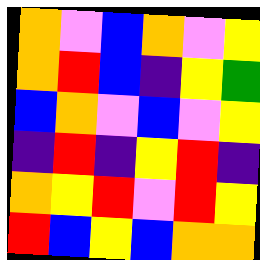[["orange", "violet", "blue", "orange", "violet", "yellow"], ["orange", "red", "blue", "indigo", "yellow", "green"], ["blue", "orange", "violet", "blue", "violet", "yellow"], ["indigo", "red", "indigo", "yellow", "red", "indigo"], ["orange", "yellow", "red", "violet", "red", "yellow"], ["red", "blue", "yellow", "blue", "orange", "orange"]]